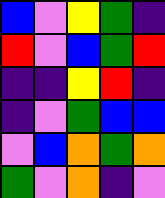[["blue", "violet", "yellow", "green", "indigo"], ["red", "violet", "blue", "green", "red"], ["indigo", "indigo", "yellow", "red", "indigo"], ["indigo", "violet", "green", "blue", "blue"], ["violet", "blue", "orange", "green", "orange"], ["green", "violet", "orange", "indigo", "violet"]]